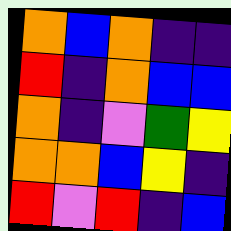[["orange", "blue", "orange", "indigo", "indigo"], ["red", "indigo", "orange", "blue", "blue"], ["orange", "indigo", "violet", "green", "yellow"], ["orange", "orange", "blue", "yellow", "indigo"], ["red", "violet", "red", "indigo", "blue"]]